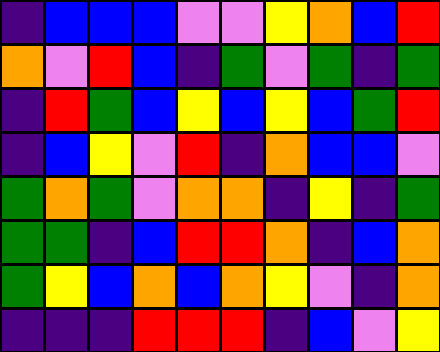[["indigo", "blue", "blue", "blue", "violet", "violet", "yellow", "orange", "blue", "red"], ["orange", "violet", "red", "blue", "indigo", "green", "violet", "green", "indigo", "green"], ["indigo", "red", "green", "blue", "yellow", "blue", "yellow", "blue", "green", "red"], ["indigo", "blue", "yellow", "violet", "red", "indigo", "orange", "blue", "blue", "violet"], ["green", "orange", "green", "violet", "orange", "orange", "indigo", "yellow", "indigo", "green"], ["green", "green", "indigo", "blue", "red", "red", "orange", "indigo", "blue", "orange"], ["green", "yellow", "blue", "orange", "blue", "orange", "yellow", "violet", "indigo", "orange"], ["indigo", "indigo", "indigo", "red", "red", "red", "indigo", "blue", "violet", "yellow"]]